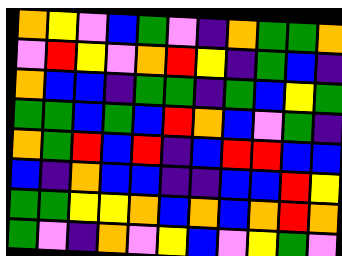[["orange", "yellow", "violet", "blue", "green", "violet", "indigo", "orange", "green", "green", "orange"], ["violet", "red", "yellow", "violet", "orange", "red", "yellow", "indigo", "green", "blue", "indigo"], ["orange", "blue", "blue", "indigo", "green", "green", "indigo", "green", "blue", "yellow", "green"], ["green", "green", "blue", "green", "blue", "red", "orange", "blue", "violet", "green", "indigo"], ["orange", "green", "red", "blue", "red", "indigo", "blue", "red", "red", "blue", "blue"], ["blue", "indigo", "orange", "blue", "blue", "indigo", "indigo", "blue", "blue", "red", "yellow"], ["green", "green", "yellow", "yellow", "orange", "blue", "orange", "blue", "orange", "red", "orange"], ["green", "violet", "indigo", "orange", "violet", "yellow", "blue", "violet", "yellow", "green", "violet"]]